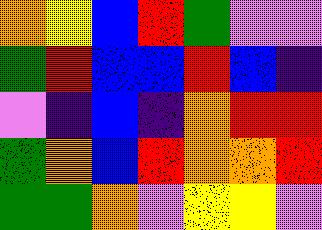[["orange", "yellow", "blue", "red", "green", "violet", "violet"], ["green", "red", "blue", "blue", "red", "blue", "indigo"], ["violet", "indigo", "blue", "indigo", "orange", "red", "red"], ["green", "orange", "blue", "red", "orange", "orange", "red"], ["green", "green", "orange", "violet", "yellow", "yellow", "violet"]]